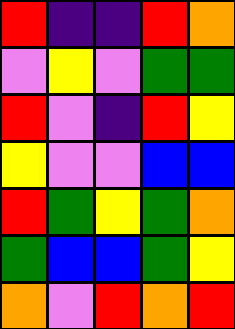[["red", "indigo", "indigo", "red", "orange"], ["violet", "yellow", "violet", "green", "green"], ["red", "violet", "indigo", "red", "yellow"], ["yellow", "violet", "violet", "blue", "blue"], ["red", "green", "yellow", "green", "orange"], ["green", "blue", "blue", "green", "yellow"], ["orange", "violet", "red", "orange", "red"]]